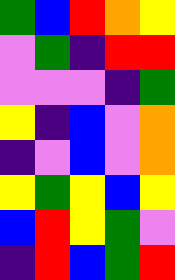[["green", "blue", "red", "orange", "yellow"], ["violet", "green", "indigo", "red", "red"], ["violet", "violet", "violet", "indigo", "green"], ["yellow", "indigo", "blue", "violet", "orange"], ["indigo", "violet", "blue", "violet", "orange"], ["yellow", "green", "yellow", "blue", "yellow"], ["blue", "red", "yellow", "green", "violet"], ["indigo", "red", "blue", "green", "red"]]